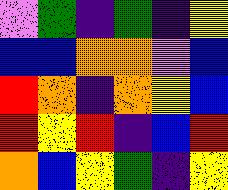[["violet", "green", "indigo", "green", "indigo", "yellow"], ["blue", "blue", "orange", "orange", "violet", "blue"], ["red", "orange", "indigo", "orange", "yellow", "blue"], ["red", "yellow", "red", "indigo", "blue", "red"], ["orange", "blue", "yellow", "green", "indigo", "yellow"]]